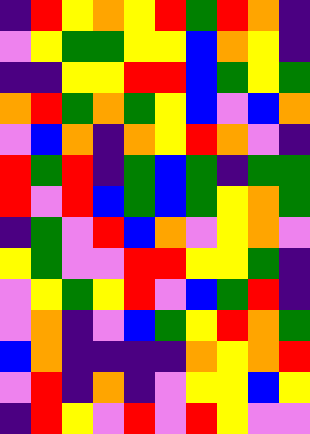[["indigo", "red", "yellow", "orange", "yellow", "red", "green", "red", "orange", "indigo"], ["violet", "yellow", "green", "green", "yellow", "yellow", "blue", "orange", "yellow", "indigo"], ["indigo", "indigo", "yellow", "yellow", "red", "red", "blue", "green", "yellow", "green"], ["orange", "red", "green", "orange", "green", "yellow", "blue", "violet", "blue", "orange"], ["violet", "blue", "orange", "indigo", "orange", "yellow", "red", "orange", "violet", "indigo"], ["red", "green", "red", "indigo", "green", "blue", "green", "indigo", "green", "green"], ["red", "violet", "red", "blue", "green", "blue", "green", "yellow", "orange", "green"], ["indigo", "green", "violet", "red", "blue", "orange", "violet", "yellow", "orange", "violet"], ["yellow", "green", "violet", "violet", "red", "red", "yellow", "yellow", "green", "indigo"], ["violet", "yellow", "green", "yellow", "red", "violet", "blue", "green", "red", "indigo"], ["violet", "orange", "indigo", "violet", "blue", "green", "yellow", "red", "orange", "green"], ["blue", "orange", "indigo", "indigo", "indigo", "indigo", "orange", "yellow", "orange", "red"], ["violet", "red", "indigo", "orange", "indigo", "violet", "yellow", "yellow", "blue", "yellow"], ["indigo", "red", "yellow", "violet", "red", "violet", "red", "yellow", "violet", "violet"]]